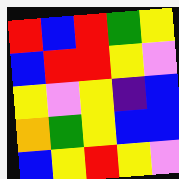[["red", "blue", "red", "green", "yellow"], ["blue", "red", "red", "yellow", "violet"], ["yellow", "violet", "yellow", "indigo", "blue"], ["orange", "green", "yellow", "blue", "blue"], ["blue", "yellow", "red", "yellow", "violet"]]